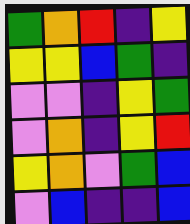[["green", "orange", "red", "indigo", "yellow"], ["yellow", "yellow", "blue", "green", "indigo"], ["violet", "violet", "indigo", "yellow", "green"], ["violet", "orange", "indigo", "yellow", "red"], ["yellow", "orange", "violet", "green", "blue"], ["violet", "blue", "indigo", "indigo", "blue"]]